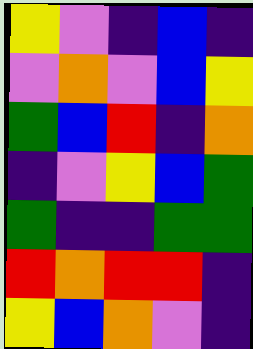[["yellow", "violet", "indigo", "blue", "indigo"], ["violet", "orange", "violet", "blue", "yellow"], ["green", "blue", "red", "indigo", "orange"], ["indigo", "violet", "yellow", "blue", "green"], ["green", "indigo", "indigo", "green", "green"], ["red", "orange", "red", "red", "indigo"], ["yellow", "blue", "orange", "violet", "indigo"]]